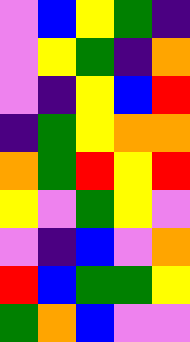[["violet", "blue", "yellow", "green", "indigo"], ["violet", "yellow", "green", "indigo", "orange"], ["violet", "indigo", "yellow", "blue", "red"], ["indigo", "green", "yellow", "orange", "orange"], ["orange", "green", "red", "yellow", "red"], ["yellow", "violet", "green", "yellow", "violet"], ["violet", "indigo", "blue", "violet", "orange"], ["red", "blue", "green", "green", "yellow"], ["green", "orange", "blue", "violet", "violet"]]